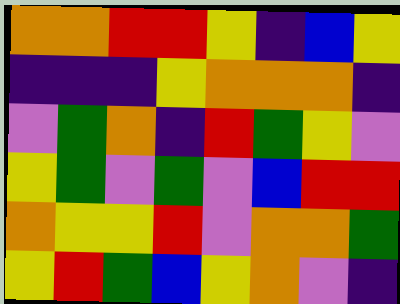[["orange", "orange", "red", "red", "yellow", "indigo", "blue", "yellow"], ["indigo", "indigo", "indigo", "yellow", "orange", "orange", "orange", "indigo"], ["violet", "green", "orange", "indigo", "red", "green", "yellow", "violet"], ["yellow", "green", "violet", "green", "violet", "blue", "red", "red"], ["orange", "yellow", "yellow", "red", "violet", "orange", "orange", "green"], ["yellow", "red", "green", "blue", "yellow", "orange", "violet", "indigo"]]